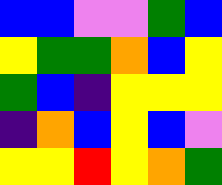[["blue", "blue", "violet", "violet", "green", "blue"], ["yellow", "green", "green", "orange", "blue", "yellow"], ["green", "blue", "indigo", "yellow", "yellow", "yellow"], ["indigo", "orange", "blue", "yellow", "blue", "violet"], ["yellow", "yellow", "red", "yellow", "orange", "green"]]